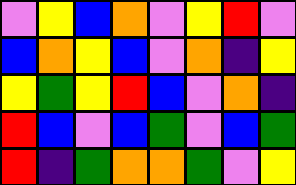[["violet", "yellow", "blue", "orange", "violet", "yellow", "red", "violet"], ["blue", "orange", "yellow", "blue", "violet", "orange", "indigo", "yellow"], ["yellow", "green", "yellow", "red", "blue", "violet", "orange", "indigo"], ["red", "blue", "violet", "blue", "green", "violet", "blue", "green"], ["red", "indigo", "green", "orange", "orange", "green", "violet", "yellow"]]